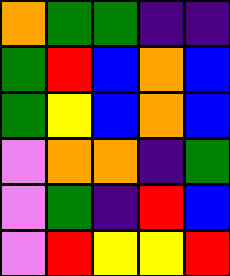[["orange", "green", "green", "indigo", "indigo"], ["green", "red", "blue", "orange", "blue"], ["green", "yellow", "blue", "orange", "blue"], ["violet", "orange", "orange", "indigo", "green"], ["violet", "green", "indigo", "red", "blue"], ["violet", "red", "yellow", "yellow", "red"]]